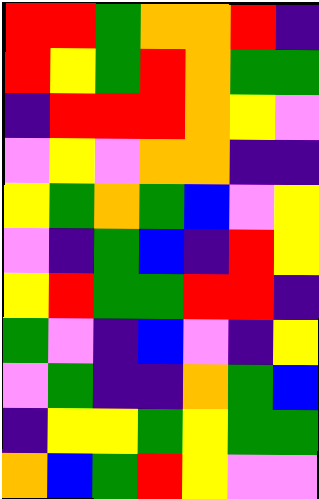[["red", "red", "green", "orange", "orange", "red", "indigo"], ["red", "yellow", "green", "red", "orange", "green", "green"], ["indigo", "red", "red", "red", "orange", "yellow", "violet"], ["violet", "yellow", "violet", "orange", "orange", "indigo", "indigo"], ["yellow", "green", "orange", "green", "blue", "violet", "yellow"], ["violet", "indigo", "green", "blue", "indigo", "red", "yellow"], ["yellow", "red", "green", "green", "red", "red", "indigo"], ["green", "violet", "indigo", "blue", "violet", "indigo", "yellow"], ["violet", "green", "indigo", "indigo", "orange", "green", "blue"], ["indigo", "yellow", "yellow", "green", "yellow", "green", "green"], ["orange", "blue", "green", "red", "yellow", "violet", "violet"]]